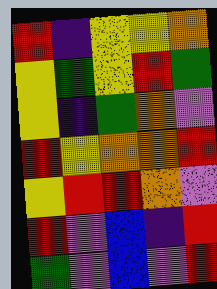[["red", "indigo", "yellow", "yellow", "orange"], ["yellow", "green", "yellow", "red", "green"], ["yellow", "indigo", "green", "orange", "violet"], ["red", "yellow", "orange", "orange", "red"], ["yellow", "red", "red", "orange", "violet"], ["red", "violet", "blue", "indigo", "red"], ["green", "violet", "blue", "violet", "red"]]